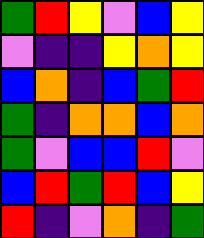[["green", "red", "yellow", "violet", "blue", "yellow"], ["violet", "indigo", "indigo", "yellow", "orange", "yellow"], ["blue", "orange", "indigo", "blue", "green", "red"], ["green", "indigo", "orange", "orange", "blue", "orange"], ["green", "violet", "blue", "blue", "red", "violet"], ["blue", "red", "green", "red", "blue", "yellow"], ["red", "indigo", "violet", "orange", "indigo", "green"]]